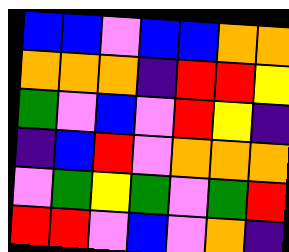[["blue", "blue", "violet", "blue", "blue", "orange", "orange"], ["orange", "orange", "orange", "indigo", "red", "red", "yellow"], ["green", "violet", "blue", "violet", "red", "yellow", "indigo"], ["indigo", "blue", "red", "violet", "orange", "orange", "orange"], ["violet", "green", "yellow", "green", "violet", "green", "red"], ["red", "red", "violet", "blue", "violet", "orange", "indigo"]]